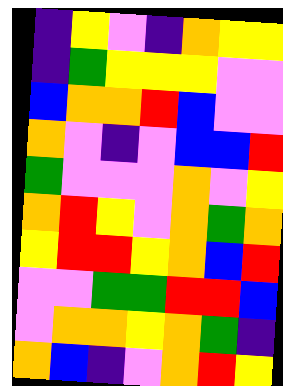[["indigo", "yellow", "violet", "indigo", "orange", "yellow", "yellow"], ["indigo", "green", "yellow", "yellow", "yellow", "violet", "violet"], ["blue", "orange", "orange", "red", "blue", "violet", "violet"], ["orange", "violet", "indigo", "violet", "blue", "blue", "red"], ["green", "violet", "violet", "violet", "orange", "violet", "yellow"], ["orange", "red", "yellow", "violet", "orange", "green", "orange"], ["yellow", "red", "red", "yellow", "orange", "blue", "red"], ["violet", "violet", "green", "green", "red", "red", "blue"], ["violet", "orange", "orange", "yellow", "orange", "green", "indigo"], ["orange", "blue", "indigo", "violet", "orange", "red", "yellow"]]